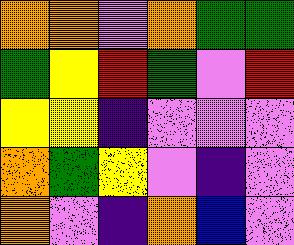[["orange", "orange", "violet", "orange", "green", "green"], ["green", "yellow", "red", "green", "violet", "red"], ["yellow", "yellow", "indigo", "violet", "violet", "violet"], ["orange", "green", "yellow", "violet", "indigo", "violet"], ["orange", "violet", "indigo", "orange", "blue", "violet"]]